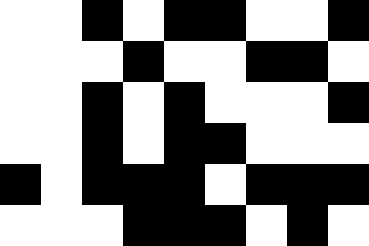[["white", "white", "black", "white", "black", "black", "white", "white", "black"], ["white", "white", "white", "black", "white", "white", "black", "black", "white"], ["white", "white", "black", "white", "black", "white", "white", "white", "black"], ["white", "white", "black", "white", "black", "black", "white", "white", "white"], ["black", "white", "black", "black", "black", "white", "black", "black", "black"], ["white", "white", "white", "black", "black", "black", "white", "black", "white"]]